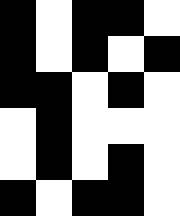[["black", "white", "black", "black", "white"], ["black", "white", "black", "white", "black"], ["black", "black", "white", "black", "white"], ["white", "black", "white", "white", "white"], ["white", "black", "white", "black", "white"], ["black", "white", "black", "black", "white"]]